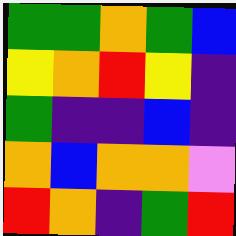[["green", "green", "orange", "green", "blue"], ["yellow", "orange", "red", "yellow", "indigo"], ["green", "indigo", "indigo", "blue", "indigo"], ["orange", "blue", "orange", "orange", "violet"], ["red", "orange", "indigo", "green", "red"]]